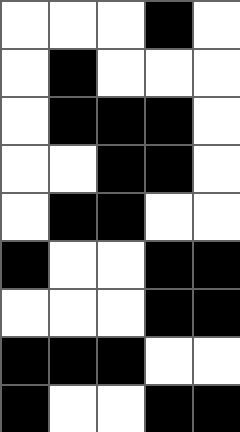[["white", "white", "white", "black", "white"], ["white", "black", "white", "white", "white"], ["white", "black", "black", "black", "white"], ["white", "white", "black", "black", "white"], ["white", "black", "black", "white", "white"], ["black", "white", "white", "black", "black"], ["white", "white", "white", "black", "black"], ["black", "black", "black", "white", "white"], ["black", "white", "white", "black", "black"]]